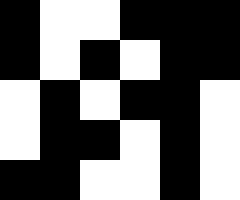[["black", "white", "white", "black", "black", "black"], ["black", "white", "black", "white", "black", "black"], ["white", "black", "white", "black", "black", "white"], ["white", "black", "black", "white", "black", "white"], ["black", "black", "white", "white", "black", "white"]]